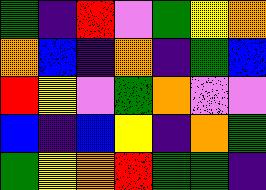[["green", "indigo", "red", "violet", "green", "yellow", "orange"], ["orange", "blue", "indigo", "orange", "indigo", "green", "blue"], ["red", "yellow", "violet", "green", "orange", "violet", "violet"], ["blue", "indigo", "blue", "yellow", "indigo", "orange", "green"], ["green", "yellow", "orange", "red", "green", "green", "indigo"]]